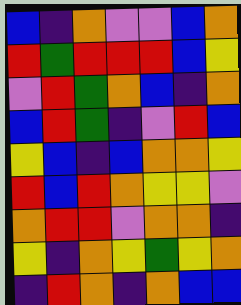[["blue", "indigo", "orange", "violet", "violet", "blue", "orange"], ["red", "green", "red", "red", "red", "blue", "yellow"], ["violet", "red", "green", "orange", "blue", "indigo", "orange"], ["blue", "red", "green", "indigo", "violet", "red", "blue"], ["yellow", "blue", "indigo", "blue", "orange", "orange", "yellow"], ["red", "blue", "red", "orange", "yellow", "yellow", "violet"], ["orange", "red", "red", "violet", "orange", "orange", "indigo"], ["yellow", "indigo", "orange", "yellow", "green", "yellow", "orange"], ["indigo", "red", "orange", "indigo", "orange", "blue", "blue"]]